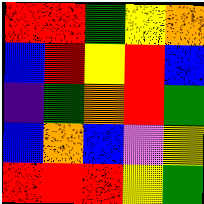[["red", "red", "green", "yellow", "orange"], ["blue", "red", "yellow", "red", "blue"], ["indigo", "green", "orange", "red", "green"], ["blue", "orange", "blue", "violet", "yellow"], ["red", "red", "red", "yellow", "green"]]